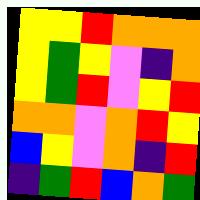[["yellow", "yellow", "red", "orange", "orange", "orange"], ["yellow", "green", "yellow", "violet", "indigo", "orange"], ["yellow", "green", "red", "violet", "yellow", "red"], ["orange", "orange", "violet", "orange", "red", "yellow"], ["blue", "yellow", "violet", "orange", "indigo", "red"], ["indigo", "green", "red", "blue", "orange", "green"]]